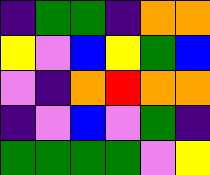[["indigo", "green", "green", "indigo", "orange", "orange"], ["yellow", "violet", "blue", "yellow", "green", "blue"], ["violet", "indigo", "orange", "red", "orange", "orange"], ["indigo", "violet", "blue", "violet", "green", "indigo"], ["green", "green", "green", "green", "violet", "yellow"]]